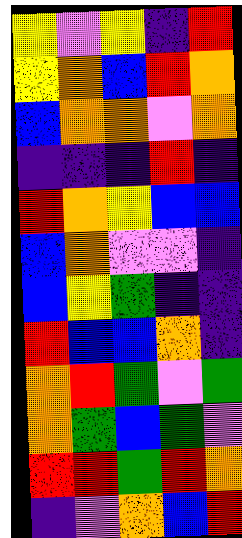[["yellow", "violet", "yellow", "indigo", "red"], ["yellow", "orange", "blue", "red", "orange"], ["blue", "orange", "orange", "violet", "orange"], ["indigo", "indigo", "indigo", "red", "indigo"], ["red", "orange", "yellow", "blue", "blue"], ["blue", "orange", "violet", "violet", "indigo"], ["blue", "yellow", "green", "indigo", "indigo"], ["red", "blue", "blue", "orange", "indigo"], ["orange", "red", "green", "violet", "green"], ["orange", "green", "blue", "green", "violet"], ["red", "red", "green", "red", "orange"], ["indigo", "violet", "orange", "blue", "red"]]